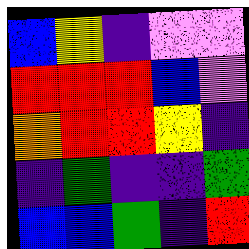[["blue", "yellow", "indigo", "violet", "violet"], ["red", "red", "red", "blue", "violet"], ["orange", "red", "red", "yellow", "indigo"], ["indigo", "green", "indigo", "indigo", "green"], ["blue", "blue", "green", "indigo", "red"]]